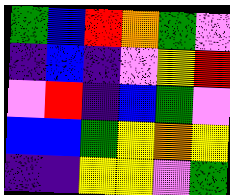[["green", "blue", "red", "orange", "green", "violet"], ["indigo", "blue", "indigo", "violet", "yellow", "red"], ["violet", "red", "indigo", "blue", "green", "violet"], ["blue", "blue", "green", "yellow", "orange", "yellow"], ["indigo", "indigo", "yellow", "yellow", "violet", "green"]]